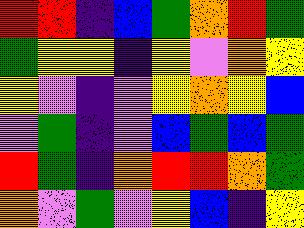[["red", "red", "indigo", "blue", "green", "orange", "red", "green"], ["green", "yellow", "yellow", "indigo", "yellow", "violet", "orange", "yellow"], ["yellow", "violet", "indigo", "violet", "yellow", "orange", "yellow", "blue"], ["violet", "green", "indigo", "violet", "blue", "green", "blue", "green"], ["red", "green", "indigo", "orange", "red", "red", "orange", "green"], ["orange", "violet", "green", "violet", "yellow", "blue", "indigo", "yellow"]]